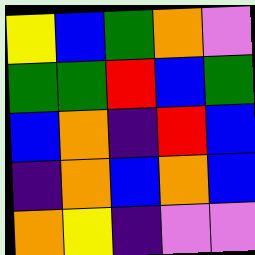[["yellow", "blue", "green", "orange", "violet"], ["green", "green", "red", "blue", "green"], ["blue", "orange", "indigo", "red", "blue"], ["indigo", "orange", "blue", "orange", "blue"], ["orange", "yellow", "indigo", "violet", "violet"]]